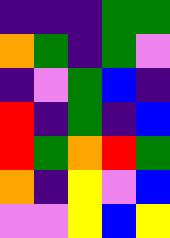[["indigo", "indigo", "indigo", "green", "green"], ["orange", "green", "indigo", "green", "violet"], ["indigo", "violet", "green", "blue", "indigo"], ["red", "indigo", "green", "indigo", "blue"], ["red", "green", "orange", "red", "green"], ["orange", "indigo", "yellow", "violet", "blue"], ["violet", "violet", "yellow", "blue", "yellow"]]